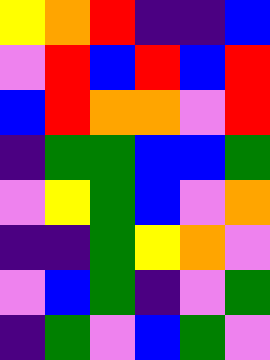[["yellow", "orange", "red", "indigo", "indigo", "blue"], ["violet", "red", "blue", "red", "blue", "red"], ["blue", "red", "orange", "orange", "violet", "red"], ["indigo", "green", "green", "blue", "blue", "green"], ["violet", "yellow", "green", "blue", "violet", "orange"], ["indigo", "indigo", "green", "yellow", "orange", "violet"], ["violet", "blue", "green", "indigo", "violet", "green"], ["indigo", "green", "violet", "blue", "green", "violet"]]